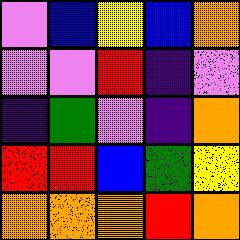[["violet", "blue", "yellow", "blue", "orange"], ["violet", "violet", "red", "indigo", "violet"], ["indigo", "green", "violet", "indigo", "orange"], ["red", "red", "blue", "green", "yellow"], ["orange", "orange", "orange", "red", "orange"]]